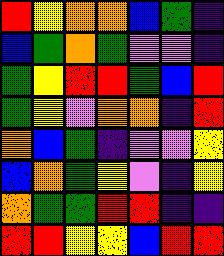[["red", "yellow", "orange", "orange", "blue", "green", "indigo"], ["blue", "green", "orange", "green", "violet", "violet", "indigo"], ["green", "yellow", "red", "red", "green", "blue", "red"], ["green", "yellow", "violet", "orange", "orange", "indigo", "red"], ["orange", "blue", "green", "indigo", "violet", "violet", "yellow"], ["blue", "orange", "green", "yellow", "violet", "indigo", "yellow"], ["orange", "green", "green", "red", "red", "indigo", "indigo"], ["red", "red", "yellow", "yellow", "blue", "red", "red"]]